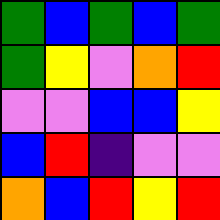[["green", "blue", "green", "blue", "green"], ["green", "yellow", "violet", "orange", "red"], ["violet", "violet", "blue", "blue", "yellow"], ["blue", "red", "indigo", "violet", "violet"], ["orange", "blue", "red", "yellow", "red"]]